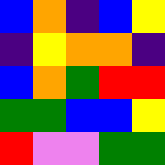[["blue", "orange", "indigo", "blue", "yellow"], ["indigo", "yellow", "orange", "orange", "indigo"], ["blue", "orange", "green", "red", "red"], ["green", "green", "blue", "blue", "yellow"], ["red", "violet", "violet", "green", "green"]]